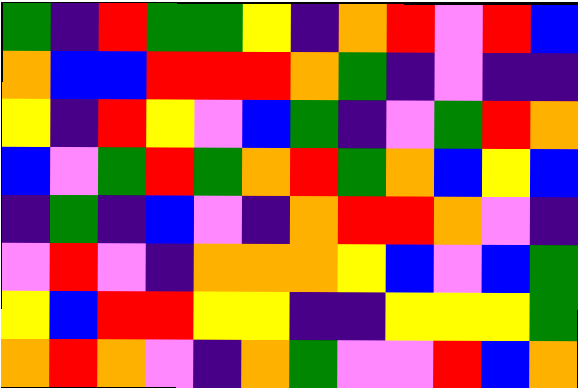[["green", "indigo", "red", "green", "green", "yellow", "indigo", "orange", "red", "violet", "red", "blue"], ["orange", "blue", "blue", "red", "red", "red", "orange", "green", "indigo", "violet", "indigo", "indigo"], ["yellow", "indigo", "red", "yellow", "violet", "blue", "green", "indigo", "violet", "green", "red", "orange"], ["blue", "violet", "green", "red", "green", "orange", "red", "green", "orange", "blue", "yellow", "blue"], ["indigo", "green", "indigo", "blue", "violet", "indigo", "orange", "red", "red", "orange", "violet", "indigo"], ["violet", "red", "violet", "indigo", "orange", "orange", "orange", "yellow", "blue", "violet", "blue", "green"], ["yellow", "blue", "red", "red", "yellow", "yellow", "indigo", "indigo", "yellow", "yellow", "yellow", "green"], ["orange", "red", "orange", "violet", "indigo", "orange", "green", "violet", "violet", "red", "blue", "orange"]]